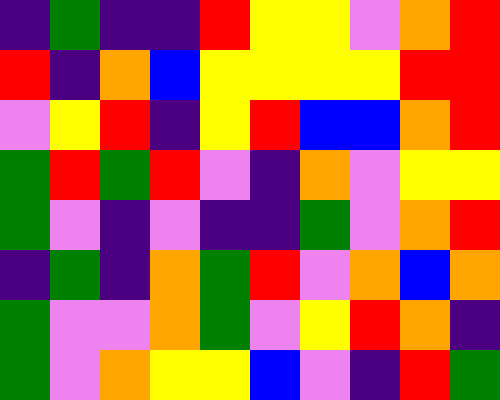[["indigo", "green", "indigo", "indigo", "red", "yellow", "yellow", "violet", "orange", "red"], ["red", "indigo", "orange", "blue", "yellow", "yellow", "yellow", "yellow", "red", "red"], ["violet", "yellow", "red", "indigo", "yellow", "red", "blue", "blue", "orange", "red"], ["green", "red", "green", "red", "violet", "indigo", "orange", "violet", "yellow", "yellow"], ["green", "violet", "indigo", "violet", "indigo", "indigo", "green", "violet", "orange", "red"], ["indigo", "green", "indigo", "orange", "green", "red", "violet", "orange", "blue", "orange"], ["green", "violet", "violet", "orange", "green", "violet", "yellow", "red", "orange", "indigo"], ["green", "violet", "orange", "yellow", "yellow", "blue", "violet", "indigo", "red", "green"]]